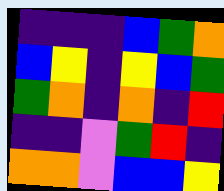[["indigo", "indigo", "indigo", "blue", "green", "orange"], ["blue", "yellow", "indigo", "yellow", "blue", "green"], ["green", "orange", "indigo", "orange", "indigo", "red"], ["indigo", "indigo", "violet", "green", "red", "indigo"], ["orange", "orange", "violet", "blue", "blue", "yellow"]]